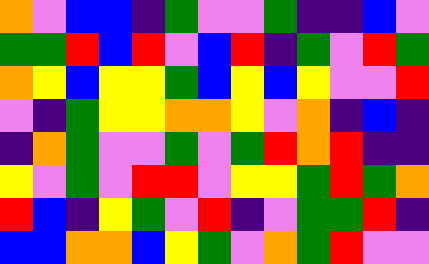[["orange", "violet", "blue", "blue", "indigo", "green", "violet", "violet", "green", "indigo", "indigo", "blue", "violet"], ["green", "green", "red", "blue", "red", "violet", "blue", "red", "indigo", "green", "violet", "red", "green"], ["orange", "yellow", "blue", "yellow", "yellow", "green", "blue", "yellow", "blue", "yellow", "violet", "violet", "red"], ["violet", "indigo", "green", "yellow", "yellow", "orange", "orange", "yellow", "violet", "orange", "indigo", "blue", "indigo"], ["indigo", "orange", "green", "violet", "violet", "green", "violet", "green", "red", "orange", "red", "indigo", "indigo"], ["yellow", "violet", "green", "violet", "red", "red", "violet", "yellow", "yellow", "green", "red", "green", "orange"], ["red", "blue", "indigo", "yellow", "green", "violet", "red", "indigo", "violet", "green", "green", "red", "indigo"], ["blue", "blue", "orange", "orange", "blue", "yellow", "green", "violet", "orange", "green", "red", "violet", "violet"]]